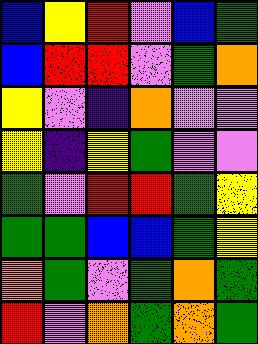[["blue", "yellow", "red", "violet", "blue", "green"], ["blue", "red", "red", "violet", "green", "orange"], ["yellow", "violet", "indigo", "orange", "violet", "violet"], ["yellow", "indigo", "yellow", "green", "violet", "violet"], ["green", "violet", "red", "red", "green", "yellow"], ["green", "green", "blue", "blue", "green", "yellow"], ["orange", "green", "violet", "green", "orange", "green"], ["red", "violet", "orange", "green", "orange", "green"]]